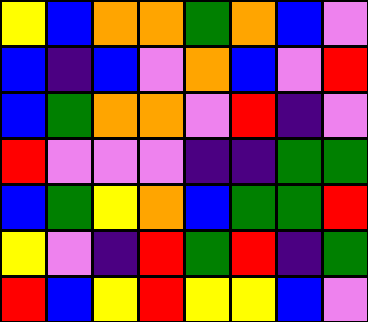[["yellow", "blue", "orange", "orange", "green", "orange", "blue", "violet"], ["blue", "indigo", "blue", "violet", "orange", "blue", "violet", "red"], ["blue", "green", "orange", "orange", "violet", "red", "indigo", "violet"], ["red", "violet", "violet", "violet", "indigo", "indigo", "green", "green"], ["blue", "green", "yellow", "orange", "blue", "green", "green", "red"], ["yellow", "violet", "indigo", "red", "green", "red", "indigo", "green"], ["red", "blue", "yellow", "red", "yellow", "yellow", "blue", "violet"]]